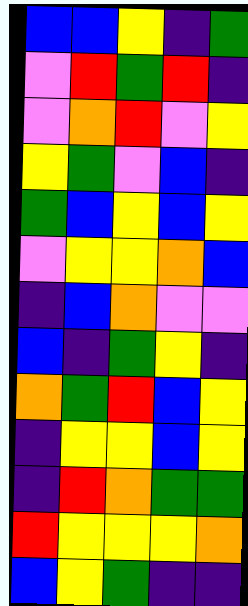[["blue", "blue", "yellow", "indigo", "green"], ["violet", "red", "green", "red", "indigo"], ["violet", "orange", "red", "violet", "yellow"], ["yellow", "green", "violet", "blue", "indigo"], ["green", "blue", "yellow", "blue", "yellow"], ["violet", "yellow", "yellow", "orange", "blue"], ["indigo", "blue", "orange", "violet", "violet"], ["blue", "indigo", "green", "yellow", "indigo"], ["orange", "green", "red", "blue", "yellow"], ["indigo", "yellow", "yellow", "blue", "yellow"], ["indigo", "red", "orange", "green", "green"], ["red", "yellow", "yellow", "yellow", "orange"], ["blue", "yellow", "green", "indigo", "indigo"]]